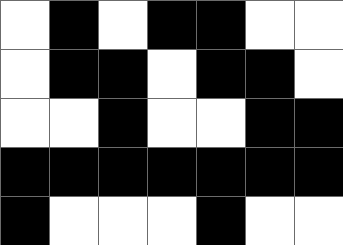[["white", "black", "white", "black", "black", "white", "white"], ["white", "black", "black", "white", "black", "black", "white"], ["white", "white", "black", "white", "white", "black", "black"], ["black", "black", "black", "black", "black", "black", "black"], ["black", "white", "white", "white", "black", "white", "white"]]